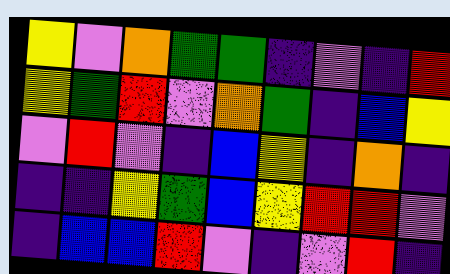[["yellow", "violet", "orange", "green", "green", "indigo", "violet", "indigo", "red"], ["yellow", "green", "red", "violet", "orange", "green", "indigo", "blue", "yellow"], ["violet", "red", "violet", "indigo", "blue", "yellow", "indigo", "orange", "indigo"], ["indigo", "indigo", "yellow", "green", "blue", "yellow", "red", "red", "violet"], ["indigo", "blue", "blue", "red", "violet", "indigo", "violet", "red", "indigo"]]